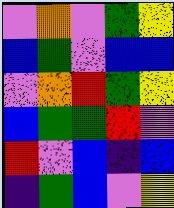[["violet", "orange", "violet", "green", "yellow"], ["blue", "green", "violet", "blue", "blue"], ["violet", "orange", "red", "green", "yellow"], ["blue", "green", "green", "red", "violet"], ["red", "violet", "blue", "indigo", "blue"], ["indigo", "green", "blue", "violet", "yellow"]]